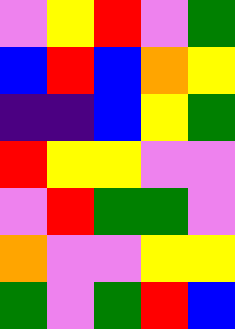[["violet", "yellow", "red", "violet", "green"], ["blue", "red", "blue", "orange", "yellow"], ["indigo", "indigo", "blue", "yellow", "green"], ["red", "yellow", "yellow", "violet", "violet"], ["violet", "red", "green", "green", "violet"], ["orange", "violet", "violet", "yellow", "yellow"], ["green", "violet", "green", "red", "blue"]]